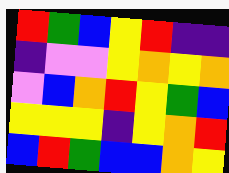[["red", "green", "blue", "yellow", "red", "indigo", "indigo"], ["indigo", "violet", "violet", "yellow", "orange", "yellow", "orange"], ["violet", "blue", "orange", "red", "yellow", "green", "blue"], ["yellow", "yellow", "yellow", "indigo", "yellow", "orange", "red"], ["blue", "red", "green", "blue", "blue", "orange", "yellow"]]